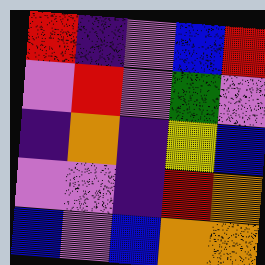[["red", "indigo", "violet", "blue", "red"], ["violet", "red", "violet", "green", "violet"], ["indigo", "orange", "indigo", "yellow", "blue"], ["violet", "violet", "indigo", "red", "orange"], ["blue", "violet", "blue", "orange", "orange"]]